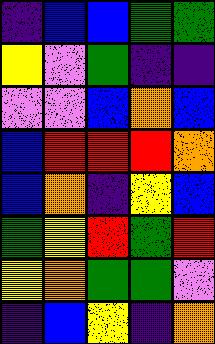[["indigo", "blue", "blue", "green", "green"], ["yellow", "violet", "green", "indigo", "indigo"], ["violet", "violet", "blue", "orange", "blue"], ["blue", "red", "red", "red", "orange"], ["blue", "orange", "indigo", "yellow", "blue"], ["green", "yellow", "red", "green", "red"], ["yellow", "orange", "green", "green", "violet"], ["indigo", "blue", "yellow", "indigo", "orange"]]